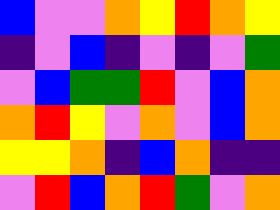[["blue", "violet", "violet", "orange", "yellow", "red", "orange", "yellow"], ["indigo", "violet", "blue", "indigo", "violet", "indigo", "violet", "green"], ["violet", "blue", "green", "green", "red", "violet", "blue", "orange"], ["orange", "red", "yellow", "violet", "orange", "violet", "blue", "orange"], ["yellow", "yellow", "orange", "indigo", "blue", "orange", "indigo", "indigo"], ["violet", "red", "blue", "orange", "red", "green", "violet", "orange"]]